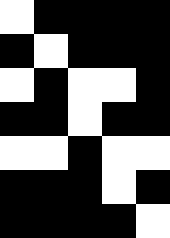[["white", "black", "black", "black", "black"], ["black", "white", "black", "black", "black"], ["white", "black", "white", "white", "black"], ["black", "black", "white", "black", "black"], ["white", "white", "black", "white", "white"], ["black", "black", "black", "white", "black"], ["black", "black", "black", "black", "white"]]